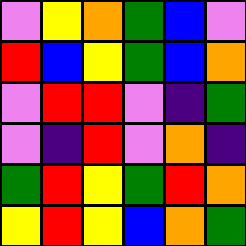[["violet", "yellow", "orange", "green", "blue", "violet"], ["red", "blue", "yellow", "green", "blue", "orange"], ["violet", "red", "red", "violet", "indigo", "green"], ["violet", "indigo", "red", "violet", "orange", "indigo"], ["green", "red", "yellow", "green", "red", "orange"], ["yellow", "red", "yellow", "blue", "orange", "green"]]